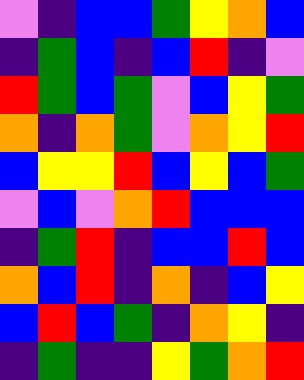[["violet", "indigo", "blue", "blue", "green", "yellow", "orange", "blue"], ["indigo", "green", "blue", "indigo", "blue", "red", "indigo", "violet"], ["red", "green", "blue", "green", "violet", "blue", "yellow", "green"], ["orange", "indigo", "orange", "green", "violet", "orange", "yellow", "red"], ["blue", "yellow", "yellow", "red", "blue", "yellow", "blue", "green"], ["violet", "blue", "violet", "orange", "red", "blue", "blue", "blue"], ["indigo", "green", "red", "indigo", "blue", "blue", "red", "blue"], ["orange", "blue", "red", "indigo", "orange", "indigo", "blue", "yellow"], ["blue", "red", "blue", "green", "indigo", "orange", "yellow", "indigo"], ["indigo", "green", "indigo", "indigo", "yellow", "green", "orange", "red"]]